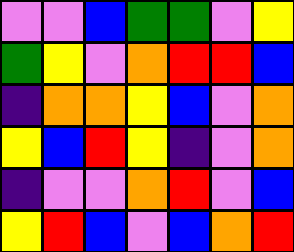[["violet", "violet", "blue", "green", "green", "violet", "yellow"], ["green", "yellow", "violet", "orange", "red", "red", "blue"], ["indigo", "orange", "orange", "yellow", "blue", "violet", "orange"], ["yellow", "blue", "red", "yellow", "indigo", "violet", "orange"], ["indigo", "violet", "violet", "orange", "red", "violet", "blue"], ["yellow", "red", "blue", "violet", "blue", "orange", "red"]]